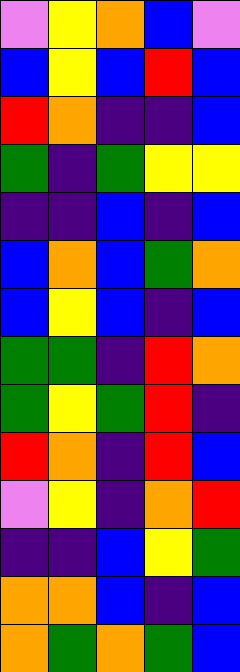[["violet", "yellow", "orange", "blue", "violet"], ["blue", "yellow", "blue", "red", "blue"], ["red", "orange", "indigo", "indigo", "blue"], ["green", "indigo", "green", "yellow", "yellow"], ["indigo", "indigo", "blue", "indigo", "blue"], ["blue", "orange", "blue", "green", "orange"], ["blue", "yellow", "blue", "indigo", "blue"], ["green", "green", "indigo", "red", "orange"], ["green", "yellow", "green", "red", "indigo"], ["red", "orange", "indigo", "red", "blue"], ["violet", "yellow", "indigo", "orange", "red"], ["indigo", "indigo", "blue", "yellow", "green"], ["orange", "orange", "blue", "indigo", "blue"], ["orange", "green", "orange", "green", "blue"]]